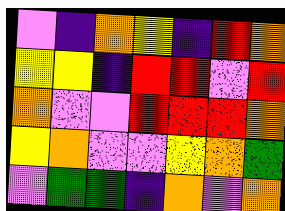[["violet", "indigo", "orange", "yellow", "indigo", "red", "orange"], ["yellow", "yellow", "indigo", "red", "red", "violet", "red"], ["orange", "violet", "violet", "red", "red", "red", "orange"], ["yellow", "orange", "violet", "violet", "yellow", "orange", "green"], ["violet", "green", "green", "indigo", "orange", "violet", "orange"]]